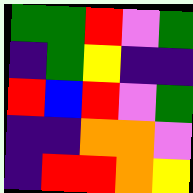[["green", "green", "red", "violet", "green"], ["indigo", "green", "yellow", "indigo", "indigo"], ["red", "blue", "red", "violet", "green"], ["indigo", "indigo", "orange", "orange", "violet"], ["indigo", "red", "red", "orange", "yellow"]]